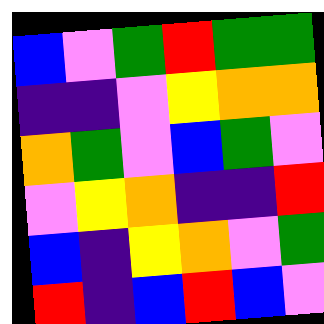[["blue", "violet", "green", "red", "green", "green"], ["indigo", "indigo", "violet", "yellow", "orange", "orange"], ["orange", "green", "violet", "blue", "green", "violet"], ["violet", "yellow", "orange", "indigo", "indigo", "red"], ["blue", "indigo", "yellow", "orange", "violet", "green"], ["red", "indigo", "blue", "red", "blue", "violet"]]